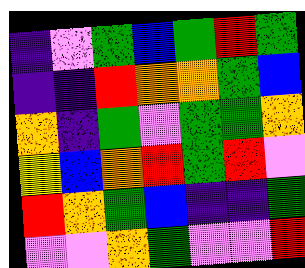[["indigo", "violet", "green", "blue", "green", "red", "green"], ["indigo", "indigo", "red", "orange", "orange", "green", "blue"], ["orange", "indigo", "green", "violet", "green", "green", "orange"], ["yellow", "blue", "orange", "red", "green", "red", "violet"], ["red", "orange", "green", "blue", "indigo", "indigo", "green"], ["violet", "violet", "orange", "green", "violet", "violet", "red"]]